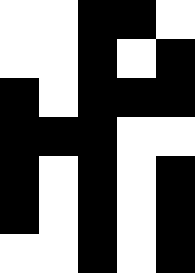[["white", "white", "black", "black", "white"], ["white", "white", "black", "white", "black"], ["black", "white", "black", "black", "black"], ["black", "black", "black", "white", "white"], ["black", "white", "black", "white", "black"], ["black", "white", "black", "white", "black"], ["white", "white", "black", "white", "black"]]